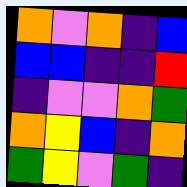[["orange", "violet", "orange", "indigo", "blue"], ["blue", "blue", "indigo", "indigo", "red"], ["indigo", "violet", "violet", "orange", "green"], ["orange", "yellow", "blue", "indigo", "orange"], ["green", "yellow", "violet", "green", "indigo"]]